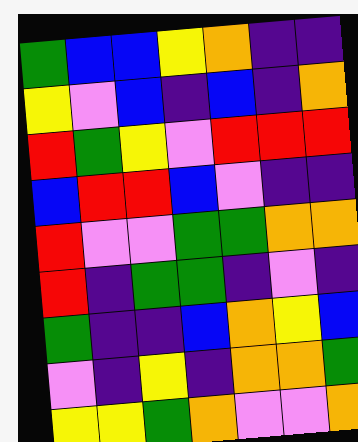[["green", "blue", "blue", "yellow", "orange", "indigo", "indigo"], ["yellow", "violet", "blue", "indigo", "blue", "indigo", "orange"], ["red", "green", "yellow", "violet", "red", "red", "red"], ["blue", "red", "red", "blue", "violet", "indigo", "indigo"], ["red", "violet", "violet", "green", "green", "orange", "orange"], ["red", "indigo", "green", "green", "indigo", "violet", "indigo"], ["green", "indigo", "indigo", "blue", "orange", "yellow", "blue"], ["violet", "indigo", "yellow", "indigo", "orange", "orange", "green"], ["yellow", "yellow", "green", "orange", "violet", "violet", "orange"]]